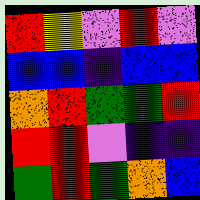[["red", "yellow", "violet", "red", "violet"], ["blue", "blue", "indigo", "blue", "blue"], ["orange", "red", "green", "green", "red"], ["red", "red", "violet", "indigo", "indigo"], ["green", "red", "green", "orange", "blue"]]